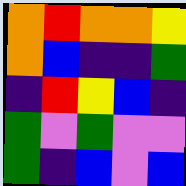[["orange", "red", "orange", "orange", "yellow"], ["orange", "blue", "indigo", "indigo", "green"], ["indigo", "red", "yellow", "blue", "indigo"], ["green", "violet", "green", "violet", "violet"], ["green", "indigo", "blue", "violet", "blue"]]